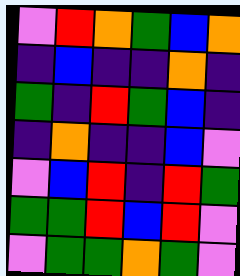[["violet", "red", "orange", "green", "blue", "orange"], ["indigo", "blue", "indigo", "indigo", "orange", "indigo"], ["green", "indigo", "red", "green", "blue", "indigo"], ["indigo", "orange", "indigo", "indigo", "blue", "violet"], ["violet", "blue", "red", "indigo", "red", "green"], ["green", "green", "red", "blue", "red", "violet"], ["violet", "green", "green", "orange", "green", "violet"]]